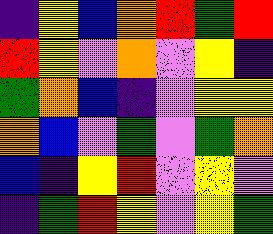[["indigo", "yellow", "blue", "orange", "red", "green", "red"], ["red", "yellow", "violet", "orange", "violet", "yellow", "indigo"], ["green", "orange", "blue", "indigo", "violet", "yellow", "yellow"], ["orange", "blue", "violet", "green", "violet", "green", "orange"], ["blue", "indigo", "yellow", "red", "violet", "yellow", "violet"], ["indigo", "green", "red", "yellow", "violet", "yellow", "green"]]